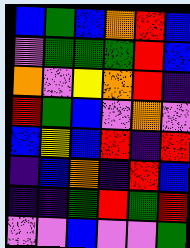[["blue", "green", "blue", "orange", "red", "blue"], ["violet", "green", "green", "green", "red", "blue"], ["orange", "violet", "yellow", "orange", "red", "indigo"], ["red", "green", "blue", "violet", "orange", "violet"], ["blue", "yellow", "blue", "red", "indigo", "red"], ["indigo", "blue", "orange", "indigo", "red", "blue"], ["indigo", "indigo", "green", "red", "green", "red"], ["violet", "violet", "blue", "violet", "violet", "green"]]